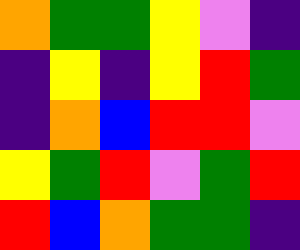[["orange", "green", "green", "yellow", "violet", "indigo"], ["indigo", "yellow", "indigo", "yellow", "red", "green"], ["indigo", "orange", "blue", "red", "red", "violet"], ["yellow", "green", "red", "violet", "green", "red"], ["red", "blue", "orange", "green", "green", "indigo"]]